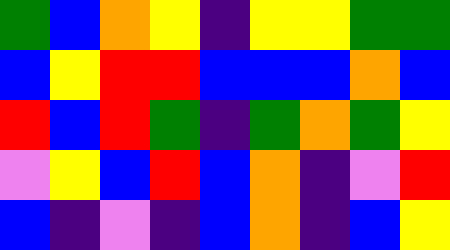[["green", "blue", "orange", "yellow", "indigo", "yellow", "yellow", "green", "green"], ["blue", "yellow", "red", "red", "blue", "blue", "blue", "orange", "blue"], ["red", "blue", "red", "green", "indigo", "green", "orange", "green", "yellow"], ["violet", "yellow", "blue", "red", "blue", "orange", "indigo", "violet", "red"], ["blue", "indigo", "violet", "indigo", "blue", "orange", "indigo", "blue", "yellow"]]